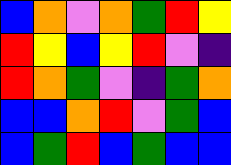[["blue", "orange", "violet", "orange", "green", "red", "yellow"], ["red", "yellow", "blue", "yellow", "red", "violet", "indigo"], ["red", "orange", "green", "violet", "indigo", "green", "orange"], ["blue", "blue", "orange", "red", "violet", "green", "blue"], ["blue", "green", "red", "blue", "green", "blue", "blue"]]